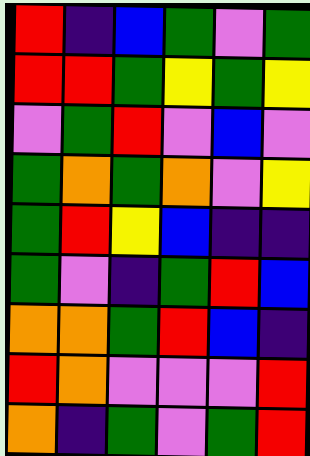[["red", "indigo", "blue", "green", "violet", "green"], ["red", "red", "green", "yellow", "green", "yellow"], ["violet", "green", "red", "violet", "blue", "violet"], ["green", "orange", "green", "orange", "violet", "yellow"], ["green", "red", "yellow", "blue", "indigo", "indigo"], ["green", "violet", "indigo", "green", "red", "blue"], ["orange", "orange", "green", "red", "blue", "indigo"], ["red", "orange", "violet", "violet", "violet", "red"], ["orange", "indigo", "green", "violet", "green", "red"]]